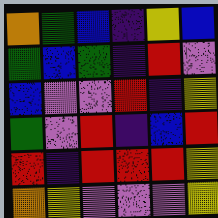[["orange", "green", "blue", "indigo", "yellow", "blue"], ["green", "blue", "green", "indigo", "red", "violet"], ["blue", "violet", "violet", "red", "indigo", "yellow"], ["green", "violet", "red", "indigo", "blue", "red"], ["red", "indigo", "red", "red", "red", "yellow"], ["orange", "yellow", "violet", "violet", "violet", "yellow"]]